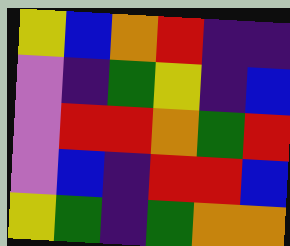[["yellow", "blue", "orange", "red", "indigo", "indigo"], ["violet", "indigo", "green", "yellow", "indigo", "blue"], ["violet", "red", "red", "orange", "green", "red"], ["violet", "blue", "indigo", "red", "red", "blue"], ["yellow", "green", "indigo", "green", "orange", "orange"]]